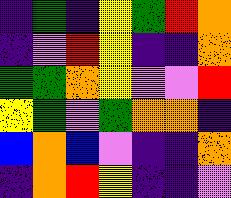[["indigo", "green", "indigo", "yellow", "green", "red", "orange"], ["indigo", "violet", "red", "yellow", "indigo", "indigo", "orange"], ["green", "green", "orange", "yellow", "violet", "violet", "red"], ["yellow", "green", "violet", "green", "orange", "orange", "indigo"], ["blue", "orange", "blue", "violet", "indigo", "indigo", "orange"], ["indigo", "orange", "red", "yellow", "indigo", "indigo", "violet"]]